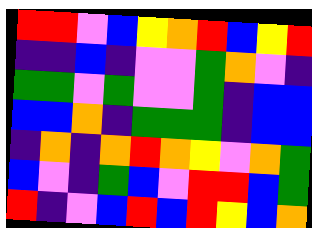[["red", "red", "violet", "blue", "yellow", "orange", "red", "blue", "yellow", "red"], ["indigo", "indigo", "blue", "indigo", "violet", "violet", "green", "orange", "violet", "indigo"], ["green", "green", "violet", "green", "violet", "violet", "green", "indigo", "blue", "blue"], ["blue", "blue", "orange", "indigo", "green", "green", "green", "indigo", "blue", "blue"], ["indigo", "orange", "indigo", "orange", "red", "orange", "yellow", "violet", "orange", "green"], ["blue", "violet", "indigo", "green", "blue", "violet", "red", "red", "blue", "green"], ["red", "indigo", "violet", "blue", "red", "blue", "red", "yellow", "blue", "orange"]]